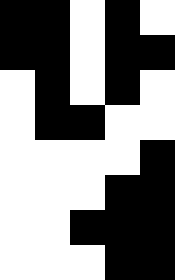[["black", "black", "white", "black", "white"], ["black", "black", "white", "black", "black"], ["white", "black", "white", "black", "white"], ["white", "black", "black", "white", "white"], ["white", "white", "white", "white", "black"], ["white", "white", "white", "black", "black"], ["white", "white", "black", "black", "black"], ["white", "white", "white", "black", "black"]]